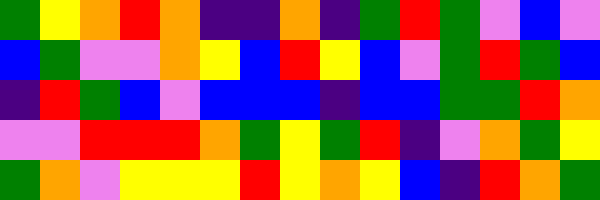[["green", "yellow", "orange", "red", "orange", "indigo", "indigo", "orange", "indigo", "green", "red", "green", "violet", "blue", "violet"], ["blue", "green", "violet", "violet", "orange", "yellow", "blue", "red", "yellow", "blue", "violet", "green", "red", "green", "blue"], ["indigo", "red", "green", "blue", "violet", "blue", "blue", "blue", "indigo", "blue", "blue", "green", "green", "red", "orange"], ["violet", "violet", "red", "red", "red", "orange", "green", "yellow", "green", "red", "indigo", "violet", "orange", "green", "yellow"], ["green", "orange", "violet", "yellow", "yellow", "yellow", "red", "yellow", "orange", "yellow", "blue", "indigo", "red", "orange", "green"]]